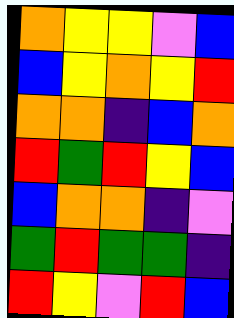[["orange", "yellow", "yellow", "violet", "blue"], ["blue", "yellow", "orange", "yellow", "red"], ["orange", "orange", "indigo", "blue", "orange"], ["red", "green", "red", "yellow", "blue"], ["blue", "orange", "orange", "indigo", "violet"], ["green", "red", "green", "green", "indigo"], ["red", "yellow", "violet", "red", "blue"]]